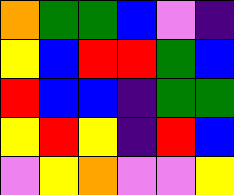[["orange", "green", "green", "blue", "violet", "indigo"], ["yellow", "blue", "red", "red", "green", "blue"], ["red", "blue", "blue", "indigo", "green", "green"], ["yellow", "red", "yellow", "indigo", "red", "blue"], ["violet", "yellow", "orange", "violet", "violet", "yellow"]]